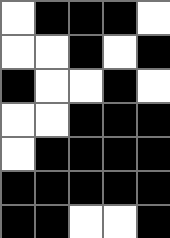[["white", "black", "black", "black", "white"], ["white", "white", "black", "white", "black"], ["black", "white", "white", "black", "white"], ["white", "white", "black", "black", "black"], ["white", "black", "black", "black", "black"], ["black", "black", "black", "black", "black"], ["black", "black", "white", "white", "black"]]